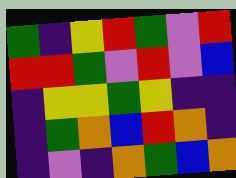[["green", "indigo", "yellow", "red", "green", "violet", "red"], ["red", "red", "green", "violet", "red", "violet", "blue"], ["indigo", "yellow", "yellow", "green", "yellow", "indigo", "indigo"], ["indigo", "green", "orange", "blue", "red", "orange", "indigo"], ["indigo", "violet", "indigo", "orange", "green", "blue", "orange"]]